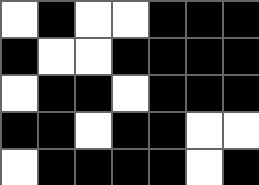[["white", "black", "white", "white", "black", "black", "black"], ["black", "white", "white", "black", "black", "black", "black"], ["white", "black", "black", "white", "black", "black", "black"], ["black", "black", "white", "black", "black", "white", "white"], ["white", "black", "black", "black", "black", "white", "black"]]